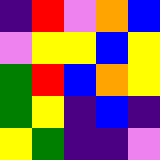[["indigo", "red", "violet", "orange", "blue"], ["violet", "yellow", "yellow", "blue", "yellow"], ["green", "red", "blue", "orange", "yellow"], ["green", "yellow", "indigo", "blue", "indigo"], ["yellow", "green", "indigo", "indigo", "violet"]]